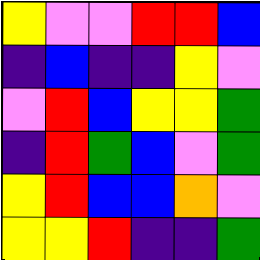[["yellow", "violet", "violet", "red", "red", "blue"], ["indigo", "blue", "indigo", "indigo", "yellow", "violet"], ["violet", "red", "blue", "yellow", "yellow", "green"], ["indigo", "red", "green", "blue", "violet", "green"], ["yellow", "red", "blue", "blue", "orange", "violet"], ["yellow", "yellow", "red", "indigo", "indigo", "green"]]